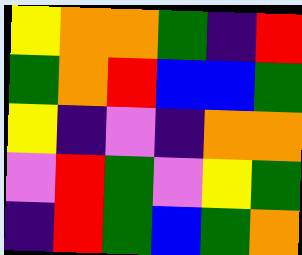[["yellow", "orange", "orange", "green", "indigo", "red"], ["green", "orange", "red", "blue", "blue", "green"], ["yellow", "indigo", "violet", "indigo", "orange", "orange"], ["violet", "red", "green", "violet", "yellow", "green"], ["indigo", "red", "green", "blue", "green", "orange"]]